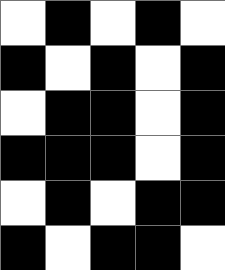[["white", "black", "white", "black", "white"], ["black", "white", "black", "white", "black"], ["white", "black", "black", "white", "black"], ["black", "black", "black", "white", "black"], ["white", "black", "white", "black", "black"], ["black", "white", "black", "black", "white"]]